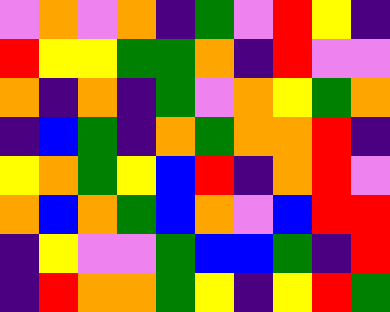[["violet", "orange", "violet", "orange", "indigo", "green", "violet", "red", "yellow", "indigo"], ["red", "yellow", "yellow", "green", "green", "orange", "indigo", "red", "violet", "violet"], ["orange", "indigo", "orange", "indigo", "green", "violet", "orange", "yellow", "green", "orange"], ["indigo", "blue", "green", "indigo", "orange", "green", "orange", "orange", "red", "indigo"], ["yellow", "orange", "green", "yellow", "blue", "red", "indigo", "orange", "red", "violet"], ["orange", "blue", "orange", "green", "blue", "orange", "violet", "blue", "red", "red"], ["indigo", "yellow", "violet", "violet", "green", "blue", "blue", "green", "indigo", "red"], ["indigo", "red", "orange", "orange", "green", "yellow", "indigo", "yellow", "red", "green"]]